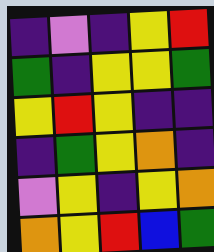[["indigo", "violet", "indigo", "yellow", "red"], ["green", "indigo", "yellow", "yellow", "green"], ["yellow", "red", "yellow", "indigo", "indigo"], ["indigo", "green", "yellow", "orange", "indigo"], ["violet", "yellow", "indigo", "yellow", "orange"], ["orange", "yellow", "red", "blue", "green"]]